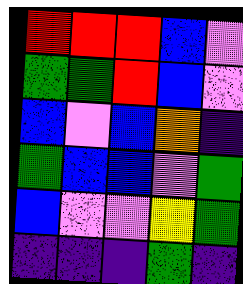[["red", "red", "red", "blue", "violet"], ["green", "green", "red", "blue", "violet"], ["blue", "violet", "blue", "orange", "indigo"], ["green", "blue", "blue", "violet", "green"], ["blue", "violet", "violet", "yellow", "green"], ["indigo", "indigo", "indigo", "green", "indigo"]]